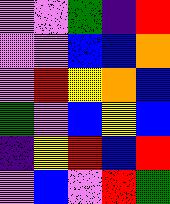[["violet", "violet", "green", "indigo", "red"], ["violet", "violet", "blue", "blue", "orange"], ["violet", "red", "yellow", "orange", "blue"], ["green", "violet", "blue", "yellow", "blue"], ["indigo", "yellow", "red", "blue", "red"], ["violet", "blue", "violet", "red", "green"]]